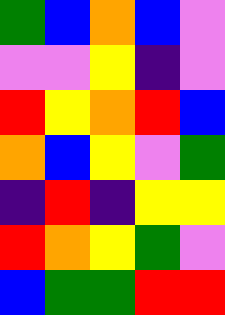[["green", "blue", "orange", "blue", "violet"], ["violet", "violet", "yellow", "indigo", "violet"], ["red", "yellow", "orange", "red", "blue"], ["orange", "blue", "yellow", "violet", "green"], ["indigo", "red", "indigo", "yellow", "yellow"], ["red", "orange", "yellow", "green", "violet"], ["blue", "green", "green", "red", "red"]]